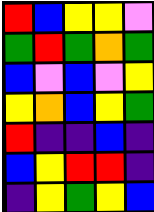[["red", "blue", "yellow", "yellow", "violet"], ["green", "red", "green", "orange", "green"], ["blue", "violet", "blue", "violet", "yellow"], ["yellow", "orange", "blue", "yellow", "green"], ["red", "indigo", "indigo", "blue", "indigo"], ["blue", "yellow", "red", "red", "indigo"], ["indigo", "yellow", "green", "yellow", "blue"]]